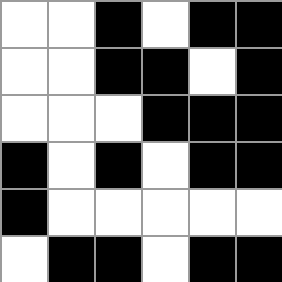[["white", "white", "black", "white", "black", "black"], ["white", "white", "black", "black", "white", "black"], ["white", "white", "white", "black", "black", "black"], ["black", "white", "black", "white", "black", "black"], ["black", "white", "white", "white", "white", "white"], ["white", "black", "black", "white", "black", "black"]]